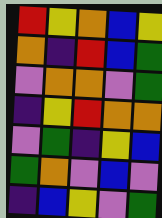[["red", "yellow", "orange", "blue", "yellow"], ["orange", "indigo", "red", "blue", "green"], ["violet", "orange", "orange", "violet", "green"], ["indigo", "yellow", "red", "orange", "orange"], ["violet", "green", "indigo", "yellow", "blue"], ["green", "orange", "violet", "blue", "violet"], ["indigo", "blue", "yellow", "violet", "green"]]